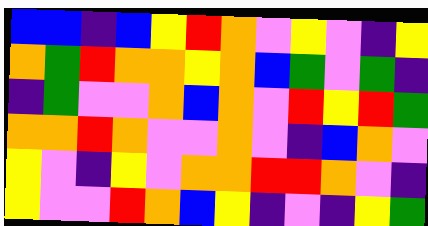[["blue", "blue", "indigo", "blue", "yellow", "red", "orange", "violet", "yellow", "violet", "indigo", "yellow"], ["orange", "green", "red", "orange", "orange", "yellow", "orange", "blue", "green", "violet", "green", "indigo"], ["indigo", "green", "violet", "violet", "orange", "blue", "orange", "violet", "red", "yellow", "red", "green"], ["orange", "orange", "red", "orange", "violet", "violet", "orange", "violet", "indigo", "blue", "orange", "violet"], ["yellow", "violet", "indigo", "yellow", "violet", "orange", "orange", "red", "red", "orange", "violet", "indigo"], ["yellow", "violet", "violet", "red", "orange", "blue", "yellow", "indigo", "violet", "indigo", "yellow", "green"]]